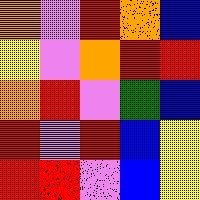[["orange", "violet", "red", "orange", "blue"], ["yellow", "violet", "orange", "red", "red"], ["orange", "red", "violet", "green", "blue"], ["red", "violet", "red", "blue", "yellow"], ["red", "red", "violet", "blue", "yellow"]]